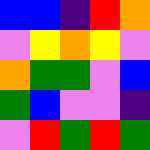[["blue", "blue", "indigo", "red", "orange"], ["violet", "yellow", "orange", "yellow", "violet"], ["orange", "green", "green", "violet", "blue"], ["green", "blue", "violet", "violet", "indigo"], ["violet", "red", "green", "red", "green"]]